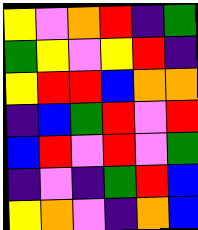[["yellow", "violet", "orange", "red", "indigo", "green"], ["green", "yellow", "violet", "yellow", "red", "indigo"], ["yellow", "red", "red", "blue", "orange", "orange"], ["indigo", "blue", "green", "red", "violet", "red"], ["blue", "red", "violet", "red", "violet", "green"], ["indigo", "violet", "indigo", "green", "red", "blue"], ["yellow", "orange", "violet", "indigo", "orange", "blue"]]